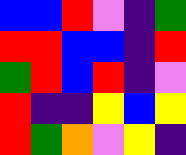[["blue", "blue", "red", "violet", "indigo", "green"], ["red", "red", "blue", "blue", "indigo", "red"], ["green", "red", "blue", "red", "indigo", "violet"], ["red", "indigo", "indigo", "yellow", "blue", "yellow"], ["red", "green", "orange", "violet", "yellow", "indigo"]]